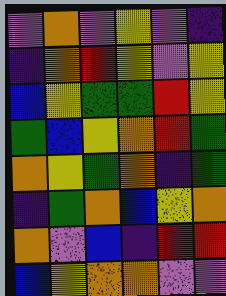[["violet", "orange", "violet", "yellow", "violet", "indigo"], ["indigo", "orange", "red", "yellow", "violet", "yellow"], ["blue", "yellow", "green", "green", "red", "yellow"], ["green", "blue", "yellow", "orange", "red", "green"], ["orange", "yellow", "green", "orange", "indigo", "green"], ["indigo", "green", "orange", "blue", "yellow", "orange"], ["orange", "violet", "blue", "indigo", "red", "red"], ["blue", "yellow", "orange", "orange", "violet", "violet"]]